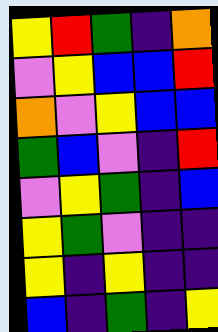[["yellow", "red", "green", "indigo", "orange"], ["violet", "yellow", "blue", "blue", "red"], ["orange", "violet", "yellow", "blue", "blue"], ["green", "blue", "violet", "indigo", "red"], ["violet", "yellow", "green", "indigo", "blue"], ["yellow", "green", "violet", "indigo", "indigo"], ["yellow", "indigo", "yellow", "indigo", "indigo"], ["blue", "indigo", "green", "indigo", "yellow"]]